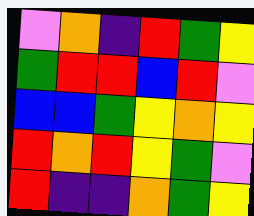[["violet", "orange", "indigo", "red", "green", "yellow"], ["green", "red", "red", "blue", "red", "violet"], ["blue", "blue", "green", "yellow", "orange", "yellow"], ["red", "orange", "red", "yellow", "green", "violet"], ["red", "indigo", "indigo", "orange", "green", "yellow"]]